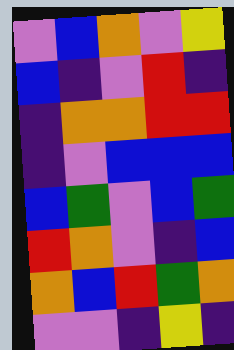[["violet", "blue", "orange", "violet", "yellow"], ["blue", "indigo", "violet", "red", "indigo"], ["indigo", "orange", "orange", "red", "red"], ["indigo", "violet", "blue", "blue", "blue"], ["blue", "green", "violet", "blue", "green"], ["red", "orange", "violet", "indigo", "blue"], ["orange", "blue", "red", "green", "orange"], ["violet", "violet", "indigo", "yellow", "indigo"]]